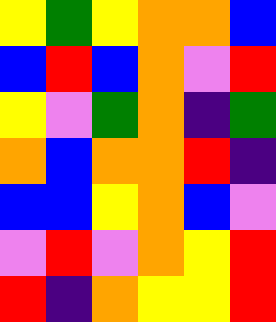[["yellow", "green", "yellow", "orange", "orange", "blue"], ["blue", "red", "blue", "orange", "violet", "red"], ["yellow", "violet", "green", "orange", "indigo", "green"], ["orange", "blue", "orange", "orange", "red", "indigo"], ["blue", "blue", "yellow", "orange", "blue", "violet"], ["violet", "red", "violet", "orange", "yellow", "red"], ["red", "indigo", "orange", "yellow", "yellow", "red"]]